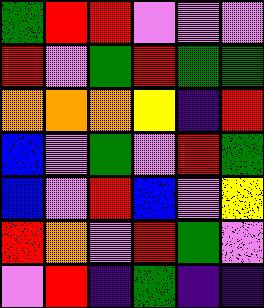[["green", "red", "red", "violet", "violet", "violet"], ["red", "violet", "green", "red", "green", "green"], ["orange", "orange", "orange", "yellow", "indigo", "red"], ["blue", "violet", "green", "violet", "red", "green"], ["blue", "violet", "red", "blue", "violet", "yellow"], ["red", "orange", "violet", "red", "green", "violet"], ["violet", "red", "indigo", "green", "indigo", "indigo"]]